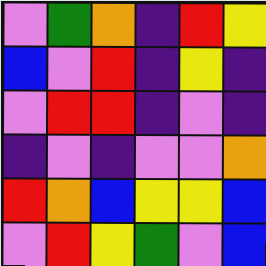[["violet", "green", "orange", "indigo", "red", "yellow"], ["blue", "violet", "red", "indigo", "yellow", "indigo"], ["violet", "red", "red", "indigo", "violet", "indigo"], ["indigo", "violet", "indigo", "violet", "violet", "orange"], ["red", "orange", "blue", "yellow", "yellow", "blue"], ["violet", "red", "yellow", "green", "violet", "blue"]]